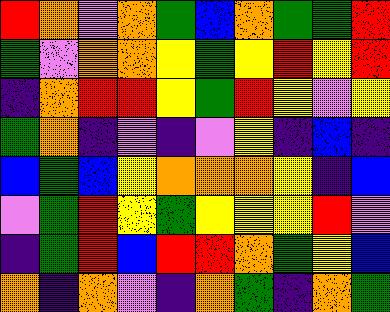[["red", "orange", "violet", "orange", "green", "blue", "orange", "green", "green", "red"], ["green", "violet", "orange", "orange", "yellow", "green", "yellow", "red", "yellow", "red"], ["indigo", "orange", "red", "red", "yellow", "green", "red", "yellow", "violet", "yellow"], ["green", "orange", "indigo", "violet", "indigo", "violet", "yellow", "indigo", "blue", "indigo"], ["blue", "green", "blue", "yellow", "orange", "orange", "orange", "yellow", "indigo", "blue"], ["violet", "green", "red", "yellow", "green", "yellow", "yellow", "yellow", "red", "violet"], ["indigo", "green", "red", "blue", "red", "red", "orange", "green", "yellow", "blue"], ["orange", "indigo", "orange", "violet", "indigo", "orange", "green", "indigo", "orange", "green"]]